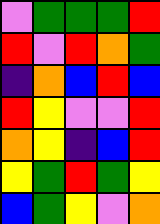[["violet", "green", "green", "green", "red"], ["red", "violet", "red", "orange", "green"], ["indigo", "orange", "blue", "red", "blue"], ["red", "yellow", "violet", "violet", "red"], ["orange", "yellow", "indigo", "blue", "red"], ["yellow", "green", "red", "green", "yellow"], ["blue", "green", "yellow", "violet", "orange"]]